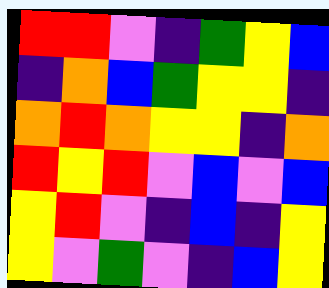[["red", "red", "violet", "indigo", "green", "yellow", "blue"], ["indigo", "orange", "blue", "green", "yellow", "yellow", "indigo"], ["orange", "red", "orange", "yellow", "yellow", "indigo", "orange"], ["red", "yellow", "red", "violet", "blue", "violet", "blue"], ["yellow", "red", "violet", "indigo", "blue", "indigo", "yellow"], ["yellow", "violet", "green", "violet", "indigo", "blue", "yellow"]]